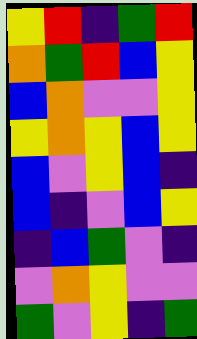[["yellow", "red", "indigo", "green", "red"], ["orange", "green", "red", "blue", "yellow"], ["blue", "orange", "violet", "violet", "yellow"], ["yellow", "orange", "yellow", "blue", "yellow"], ["blue", "violet", "yellow", "blue", "indigo"], ["blue", "indigo", "violet", "blue", "yellow"], ["indigo", "blue", "green", "violet", "indigo"], ["violet", "orange", "yellow", "violet", "violet"], ["green", "violet", "yellow", "indigo", "green"]]